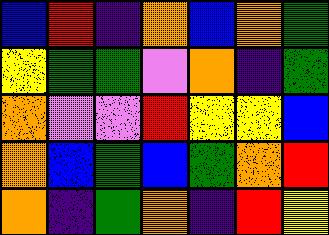[["blue", "red", "indigo", "orange", "blue", "orange", "green"], ["yellow", "green", "green", "violet", "orange", "indigo", "green"], ["orange", "violet", "violet", "red", "yellow", "yellow", "blue"], ["orange", "blue", "green", "blue", "green", "orange", "red"], ["orange", "indigo", "green", "orange", "indigo", "red", "yellow"]]